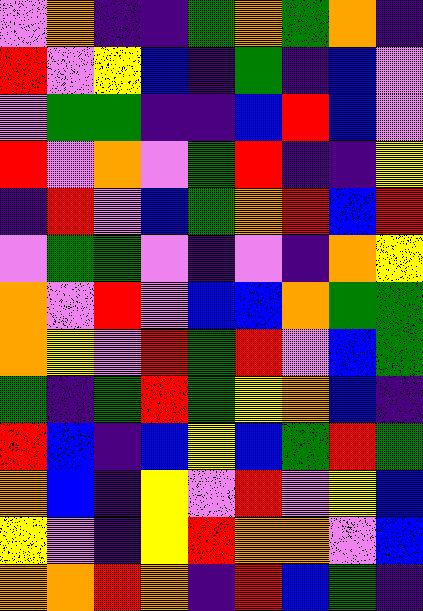[["violet", "orange", "indigo", "indigo", "green", "orange", "green", "orange", "indigo"], ["red", "violet", "yellow", "blue", "indigo", "green", "indigo", "blue", "violet"], ["violet", "green", "green", "indigo", "indigo", "blue", "red", "blue", "violet"], ["red", "violet", "orange", "violet", "green", "red", "indigo", "indigo", "yellow"], ["indigo", "red", "violet", "blue", "green", "orange", "red", "blue", "red"], ["violet", "green", "green", "violet", "indigo", "violet", "indigo", "orange", "yellow"], ["orange", "violet", "red", "violet", "blue", "blue", "orange", "green", "green"], ["orange", "yellow", "violet", "red", "green", "red", "violet", "blue", "green"], ["green", "indigo", "green", "red", "green", "yellow", "orange", "blue", "indigo"], ["red", "blue", "indigo", "blue", "yellow", "blue", "green", "red", "green"], ["orange", "blue", "indigo", "yellow", "violet", "red", "violet", "yellow", "blue"], ["yellow", "violet", "indigo", "yellow", "red", "orange", "orange", "violet", "blue"], ["orange", "orange", "red", "orange", "indigo", "red", "blue", "green", "indigo"]]